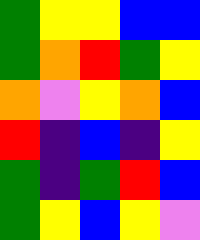[["green", "yellow", "yellow", "blue", "blue"], ["green", "orange", "red", "green", "yellow"], ["orange", "violet", "yellow", "orange", "blue"], ["red", "indigo", "blue", "indigo", "yellow"], ["green", "indigo", "green", "red", "blue"], ["green", "yellow", "blue", "yellow", "violet"]]